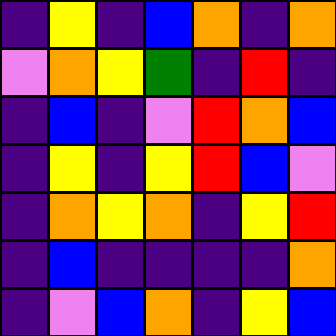[["indigo", "yellow", "indigo", "blue", "orange", "indigo", "orange"], ["violet", "orange", "yellow", "green", "indigo", "red", "indigo"], ["indigo", "blue", "indigo", "violet", "red", "orange", "blue"], ["indigo", "yellow", "indigo", "yellow", "red", "blue", "violet"], ["indigo", "orange", "yellow", "orange", "indigo", "yellow", "red"], ["indigo", "blue", "indigo", "indigo", "indigo", "indigo", "orange"], ["indigo", "violet", "blue", "orange", "indigo", "yellow", "blue"]]